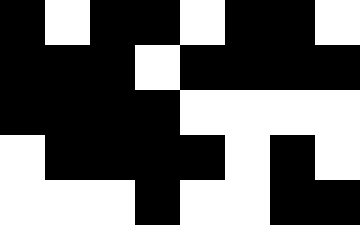[["black", "white", "black", "black", "white", "black", "black", "white"], ["black", "black", "black", "white", "black", "black", "black", "black"], ["black", "black", "black", "black", "white", "white", "white", "white"], ["white", "black", "black", "black", "black", "white", "black", "white"], ["white", "white", "white", "black", "white", "white", "black", "black"]]